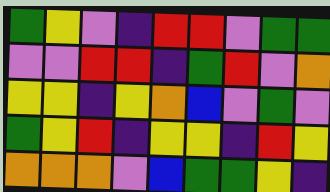[["green", "yellow", "violet", "indigo", "red", "red", "violet", "green", "green"], ["violet", "violet", "red", "red", "indigo", "green", "red", "violet", "orange"], ["yellow", "yellow", "indigo", "yellow", "orange", "blue", "violet", "green", "violet"], ["green", "yellow", "red", "indigo", "yellow", "yellow", "indigo", "red", "yellow"], ["orange", "orange", "orange", "violet", "blue", "green", "green", "yellow", "indigo"]]